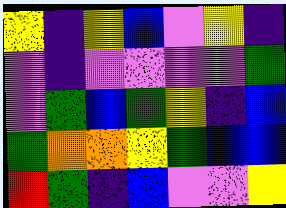[["yellow", "indigo", "yellow", "blue", "violet", "yellow", "indigo"], ["violet", "indigo", "violet", "violet", "violet", "violet", "green"], ["violet", "green", "blue", "green", "yellow", "indigo", "blue"], ["green", "orange", "orange", "yellow", "green", "blue", "blue"], ["red", "green", "indigo", "blue", "violet", "violet", "yellow"]]